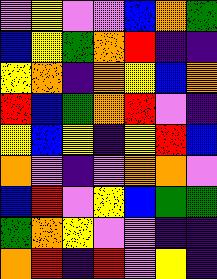[["violet", "yellow", "violet", "violet", "blue", "orange", "green"], ["blue", "yellow", "green", "orange", "red", "indigo", "indigo"], ["yellow", "orange", "indigo", "orange", "yellow", "blue", "orange"], ["red", "blue", "green", "orange", "red", "violet", "indigo"], ["yellow", "blue", "yellow", "indigo", "yellow", "red", "blue"], ["orange", "violet", "indigo", "violet", "orange", "orange", "violet"], ["blue", "red", "violet", "yellow", "blue", "green", "green"], ["green", "orange", "yellow", "violet", "violet", "indigo", "indigo"], ["orange", "red", "indigo", "red", "violet", "yellow", "indigo"]]